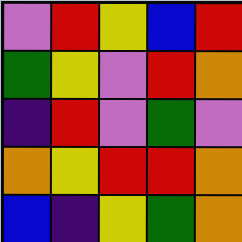[["violet", "red", "yellow", "blue", "red"], ["green", "yellow", "violet", "red", "orange"], ["indigo", "red", "violet", "green", "violet"], ["orange", "yellow", "red", "red", "orange"], ["blue", "indigo", "yellow", "green", "orange"]]